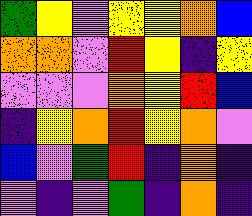[["green", "yellow", "violet", "yellow", "yellow", "orange", "blue"], ["orange", "orange", "violet", "red", "yellow", "indigo", "yellow"], ["violet", "violet", "violet", "orange", "yellow", "red", "blue"], ["indigo", "yellow", "orange", "red", "yellow", "orange", "violet"], ["blue", "violet", "green", "red", "indigo", "orange", "indigo"], ["violet", "indigo", "violet", "green", "indigo", "orange", "indigo"]]